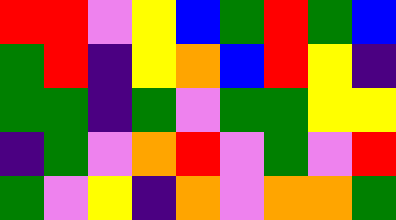[["red", "red", "violet", "yellow", "blue", "green", "red", "green", "blue"], ["green", "red", "indigo", "yellow", "orange", "blue", "red", "yellow", "indigo"], ["green", "green", "indigo", "green", "violet", "green", "green", "yellow", "yellow"], ["indigo", "green", "violet", "orange", "red", "violet", "green", "violet", "red"], ["green", "violet", "yellow", "indigo", "orange", "violet", "orange", "orange", "green"]]